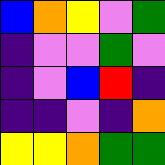[["blue", "orange", "yellow", "violet", "green"], ["indigo", "violet", "violet", "green", "violet"], ["indigo", "violet", "blue", "red", "indigo"], ["indigo", "indigo", "violet", "indigo", "orange"], ["yellow", "yellow", "orange", "green", "green"]]